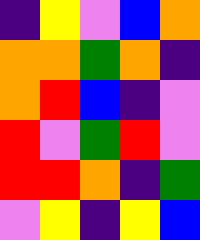[["indigo", "yellow", "violet", "blue", "orange"], ["orange", "orange", "green", "orange", "indigo"], ["orange", "red", "blue", "indigo", "violet"], ["red", "violet", "green", "red", "violet"], ["red", "red", "orange", "indigo", "green"], ["violet", "yellow", "indigo", "yellow", "blue"]]